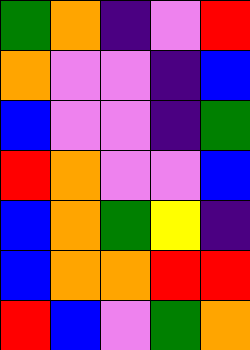[["green", "orange", "indigo", "violet", "red"], ["orange", "violet", "violet", "indigo", "blue"], ["blue", "violet", "violet", "indigo", "green"], ["red", "orange", "violet", "violet", "blue"], ["blue", "orange", "green", "yellow", "indigo"], ["blue", "orange", "orange", "red", "red"], ["red", "blue", "violet", "green", "orange"]]